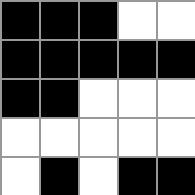[["black", "black", "black", "white", "white"], ["black", "black", "black", "black", "black"], ["black", "black", "white", "white", "white"], ["white", "white", "white", "white", "white"], ["white", "black", "white", "black", "black"]]